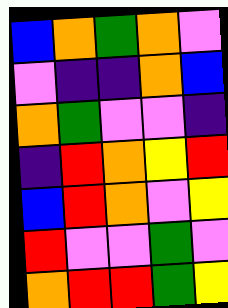[["blue", "orange", "green", "orange", "violet"], ["violet", "indigo", "indigo", "orange", "blue"], ["orange", "green", "violet", "violet", "indigo"], ["indigo", "red", "orange", "yellow", "red"], ["blue", "red", "orange", "violet", "yellow"], ["red", "violet", "violet", "green", "violet"], ["orange", "red", "red", "green", "yellow"]]